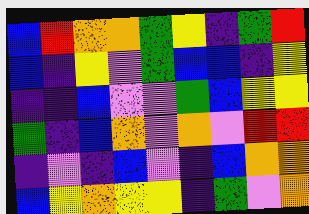[["blue", "red", "orange", "orange", "green", "yellow", "indigo", "green", "red"], ["blue", "indigo", "yellow", "violet", "green", "blue", "blue", "indigo", "yellow"], ["indigo", "indigo", "blue", "violet", "violet", "green", "blue", "yellow", "yellow"], ["green", "indigo", "blue", "orange", "violet", "orange", "violet", "red", "red"], ["indigo", "violet", "indigo", "blue", "violet", "indigo", "blue", "orange", "orange"], ["blue", "yellow", "orange", "yellow", "yellow", "indigo", "green", "violet", "orange"]]